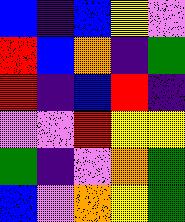[["blue", "indigo", "blue", "yellow", "violet"], ["red", "blue", "orange", "indigo", "green"], ["red", "indigo", "blue", "red", "indigo"], ["violet", "violet", "red", "yellow", "yellow"], ["green", "indigo", "violet", "orange", "green"], ["blue", "violet", "orange", "yellow", "green"]]